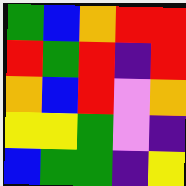[["green", "blue", "orange", "red", "red"], ["red", "green", "red", "indigo", "red"], ["orange", "blue", "red", "violet", "orange"], ["yellow", "yellow", "green", "violet", "indigo"], ["blue", "green", "green", "indigo", "yellow"]]